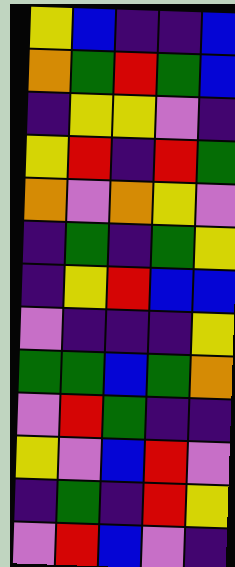[["yellow", "blue", "indigo", "indigo", "blue"], ["orange", "green", "red", "green", "blue"], ["indigo", "yellow", "yellow", "violet", "indigo"], ["yellow", "red", "indigo", "red", "green"], ["orange", "violet", "orange", "yellow", "violet"], ["indigo", "green", "indigo", "green", "yellow"], ["indigo", "yellow", "red", "blue", "blue"], ["violet", "indigo", "indigo", "indigo", "yellow"], ["green", "green", "blue", "green", "orange"], ["violet", "red", "green", "indigo", "indigo"], ["yellow", "violet", "blue", "red", "violet"], ["indigo", "green", "indigo", "red", "yellow"], ["violet", "red", "blue", "violet", "indigo"]]